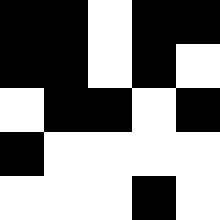[["black", "black", "white", "black", "black"], ["black", "black", "white", "black", "white"], ["white", "black", "black", "white", "black"], ["black", "white", "white", "white", "white"], ["white", "white", "white", "black", "white"]]